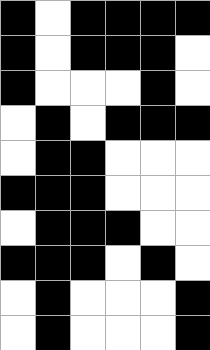[["black", "white", "black", "black", "black", "black"], ["black", "white", "black", "black", "black", "white"], ["black", "white", "white", "white", "black", "white"], ["white", "black", "white", "black", "black", "black"], ["white", "black", "black", "white", "white", "white"], ["black", "black", "black", "white", "white", "white"], ["white", "black", "black", "black", "white", "white"], ["black", "black", "black", "white", "black", "white"], ["white", "black", "white", "white", "white", "black"], ["white", "black", "white", "white", "white", "black"]]